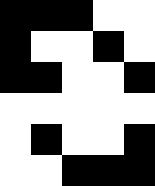[["black", "black", "black", "white", "white"], ["black", "white", "white", "black", "white"], ["black", "black", "white", "white", "black"], ["white", "white", "white", "white", "white"], ["white", "black", "white", "white", "black"], ["white", "white", "black", "black", "black"]]